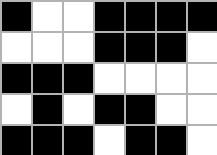[["black", "white", "white", "black", "black", "black", "black"], ["white", "white", "white", "black", "black", "black", "white"], ["black", "black", "black", "white", "white", "white", "white"], ["white", "black", "white", "black", "black", "white", "white"], ["black", "black", "black", "white", "black", "black", "white"]]